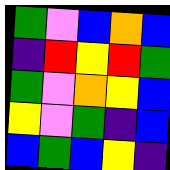[["green", "violet", "blue", "orange", "blue"], ["indigo", "red", "yellow", "red", "green"], ["green", "violet", "orange", "yellow", "blue"], ["yellow", "violet", "green", "indigo", "blue"], ["blue", "green", "blue", "yellow", "indigo"]]